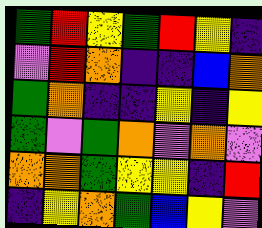[["green", "red", "yellow", "green", "red", "yellow", "indigo"], ["violet", "red", "orange", "indigo", "indigo", "blue", "orange"], ["green", "orange", "indigo", "indigo", "yellow", "indigo", "yellow"], ["green", "violet", "green", "orange", "violet", "orange", "violet"], ["orange", "orange", "green", "yellow", "yellow", "indigo", "red"], ["indigo", "yellow", "orange", "green", "blue", "yellow", "violet"]]